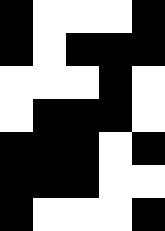[["black", "white", "white", "white", "black"], ["black", "white", "black", "black", "black"], ["white", "white", "white", "black", "white"], ["white", "black", "black", "black", "white"], ["black", "black", "black", "white", "black"], ["black", "black", "black", "white", "white"], ["black", "white", "white", "white", "black"]]